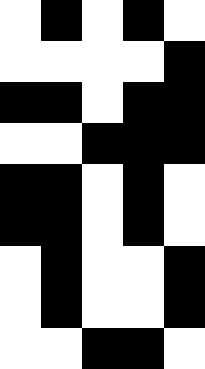[["white", "black", "white", "black", "white"], ["white", "white", "white", "white", "black"], ["black", "black", "white", "black", "black"], ["white", "white", "black", "black", "black"], ["black", "black", "white", "black", "white"], ["black", "black", "white", "black", "white"], ["white", "black", "white", "white", "black"], ["white", "black", "white", "white", "black"], ["white", "white", "black", "black", "white"]]